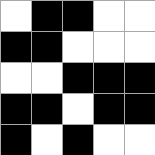[["white", "black", "black", "white", "white"], ["black", "black", "white", "white", "white"], ["white", "white", "black", "black", "black"], ["black", "black", "white", "black", "black"], ["black", "white", "black", "white", "white"]]